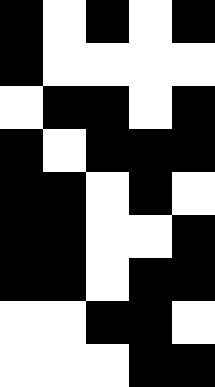[["black", "white", "black", "white", "black"], ["black", "white", "white", "white", "white"], ["white", "black", "black", "white", "black"], ["black", "white", "black", "black", "black"], ["black", "black", "white", "black", "white"], ["black", "black", "white", "white", "black"], ["black", "black", "white", "black", "black"], ["white", "white", "black", "black", "white"], ["white", "white", "white", "black", "black"]]